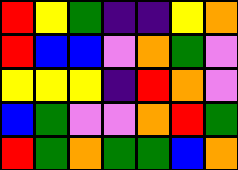[["red", "yellow", "green", "indigo", "indigo", "yellow", "orange"], ["red", "blue", "blue", "violet", "orange", "green", "violet"], ["yellow", "yellow", "yellow", "indigo", "red", "orange", "violet"], ["blue", "green", "violet", "violet", "orange", "red", "green"], ["red", "green", "orange", "green", "green", "blue", "orange"]]